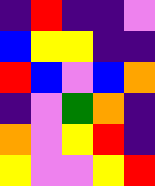[["indigo", "red", "indigo", "indigo", "violet"], ["blue", "yellow", "yellow", "indigo", "indigo"], ["red", "blue", "violet", "blue", "orange"], ["indigo", "violet", "green", "orange", "indigo"], ["orange", "violet", "yellow", "red", "indigo"], ["yellow", "violet", "violet", "yellow", "red"]]